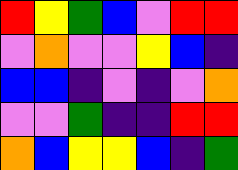[["red", "yellow", "green", "blue", "violet", "red", "red"], ["violet", "orange", "violet", "violet", "yellow", "blue", "indigo"], ["blue", "blue", "indigo", "violet", "indigo", "violet", "orange"], ["violet", "violet", "green", "indigo", "indigo", "red", "red"], ["orange", "blue", "yellow", "yellow", "blue", "indigo", "green"]]